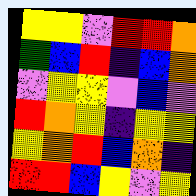[["yellow", "yellow", "violet", "red", "red", "orange"], ["green", "blue", "red", "indigo", "blue", "orange"], ["violet", "yellow", "yellow", "violet", "blue", "violet"], ["red", "orange", "yellow", "indigo", "yellow", "yellow"], ["yellow", "orange", "red", "blue", "orange", "indigo"], ["red", "red", "blue", "yellow", "violet", "yellow"]]